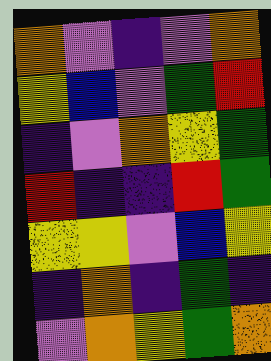[["orange", "violet", "indigo", "violet", "orange"], ["yellow", "blue", "violet", "green", "red"], ["indigo", "violet", "orange", "yellow", "green"], ["red", "indigo", "indigo", "red", "green"], ["yellow", "yellow", "violet", "blue", "yellow"], ["indigo", "orange", "indigo", "green", "indigo"], ["violet", "orange", "yellow", "green", "orange"]]